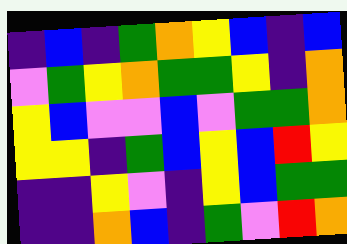[["indigo", "blue", "indigo", "green", "orange", "yellow", "blue", "indigo", "blue"], ["violet", "green", "yellow", "orange", "green", "green", "yellow", "indigo", "orange"], ["yellow", "blue", "violet", "violet", "blue", "violet", "green", "green", "orange"], ["yellow", "yellow", "indigo", "green", "blue", "yellow", "blue", "red", "yellow"], ["indigo", "indigo", "yellow", "violet", "indigo", "yellow", "blue", "green", "green"], ["indigo", "indigo", "orange", "blue", "indigo", "green", "violet", "red", "orange"]]